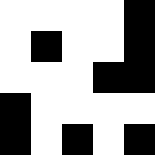[["white", "white", "white", "white", "black"], ["white", "black", "white", "white", "black"], ["white", "white", "white", "black", "black"], ["black", "white", "white", "white", "white"], ["black", "white", "black", "white", "black"]]